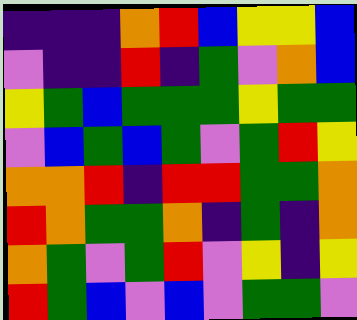[["indigo", "indigo", "indigo", "orange", "red", "blue", "yellow", "yellow", "blue"], ["violet", "indigo", "indigo", "red", "indigo", "green", "violet", "orange", "blue"], ["yellow", "green", "blue", "green", "green", "green", "yellow", "green", "green"], ["violet", "blue", "green", "blue", "green", "violet", "green", "red", "yellow"], ["orange", "orange", "red", "indigo", "red", "red", "green", "green", "orange"], ["red", "orange", "green", "green", "orange", "indigo", "green", "indigo", "orange"], ["orange", "green", "violet", "green", "red", "violet", "yellow", "indigo", "yellow"], ["red", "green", "blue", "violet", "blue", "violet", "green", "green", "violet"]]